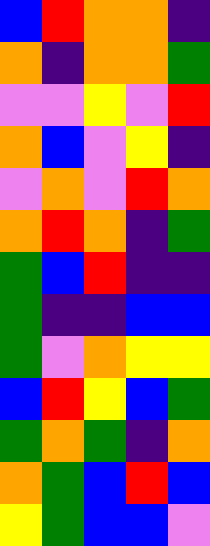[["blue", "red", "orange", "orange", "indigo"], ["orange", "indigo", "orange", "orange", "green"], ["violet", "violet", "yellow", "violet", "red"], ["orange", "blue", "violet", "yellow", "indigo"], ["violet", "orange", "violet", "red", "orange"], ["orange", "red", "orange", "indigo", "green"], ["green", "blue", "red", "indigo", "indigo"], ["green", "indigo", "indigo", "blue", "blue"], ["green", "violet", "orange", "yellow", "yellow"], ["blue", "red", "yellow", "blue", "green"], ["green", "orange", "green", "indigo", "orange"], ["orange", "green", "blue", "red", "blue"], ["yellow", "green", "blue", "blue", "violet"]]